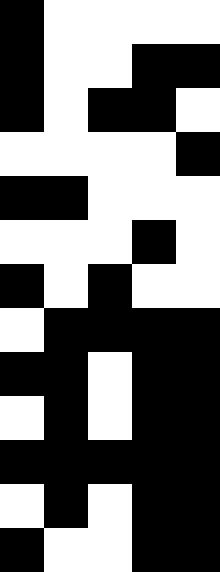[["black", "white", "white", "white", "white"], ["black", "white", "white", "black", "black"], ["black", "white", "black", "black", "white"], ["white", "white", "white", "white", "black"], ["black", "black", "white", "white", "white"], ["white", "white", "white", "black", "white"], ["black", "white", "black", "white", "white"], ["white", "black", "black", "black", "black"], ["black", "black", "white", "black", "black"], ["white", "black", "white", "black", "black"], ["black", "black", "black", "black", "black"], ["white", "black", "white", "black", "black"], ["black", "white", "white", "black", "black"]]